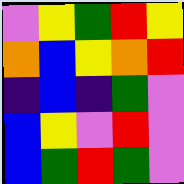[["violet", "yellow", "green", "red", "yellow"], ["orange", "blue", "yellow", "orange", "red"], ["indigo", "blue", "indigo", "green", "violet"], ["blue", "yellow", "violet", "red", "violet"], ["blue", "green", "red", "green", "violet"]]